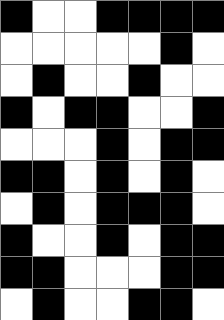[["black", "white", "white", "black", "black", "black", "black"], ["white", "white", "white", "white", "white", "black", "white"], ["white", "black", "white", "white", "black", "white", "white"], ["black", "white", "black", "black", "white", "white", "black"], ["white", "white", "white", "black", "white", "black", "black"], ["black", "black", "white", "black", "white", "black", "white"], ["white", "black", "white", "black", "black", "black", "white"], ["black", "white", "white", "black", "white", "black", "black"], ["black", "black", "white", "white", "white", "black", "black"], ["white", "black", "white", "white", "black", "black", "white"]]